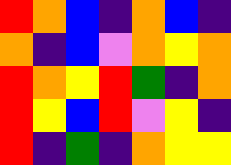[["red", "orange", "blue", "indigo", "orange", "blue", "indigo"], ["orange", "indigo", "blue", "violet", "orange", "yellow", "orange"], ["red", "orange", "yellow", "red", "green", "indigo", "orange"], ["red", "yellow", "blue", "red", "violet", "yellow", "indigo"], ["red", "indigo", "green", "indigo", "orange", "yellow", "yellow"]]